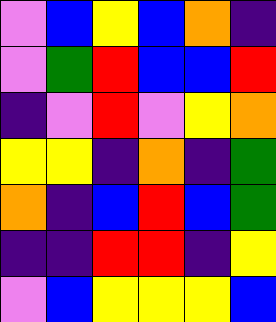[["violet", "blue", "yellow", "blue", "orange", "indigo"], ["violet", "green", "red", "blue", "blue", "red"], ["indigo", "violet", "red", "violet", "yellow", "orange"], ["yellow", "yellow", "indigo", "orange", "indigo", "green"], ["orange", "indigo", "blue", "red", "blue", "green"], ["indigo", "indigo", "red", "red", "indigo", "yellow"], ["violet", "blue", "yellow", "yellow", "yellow", "blue"]]